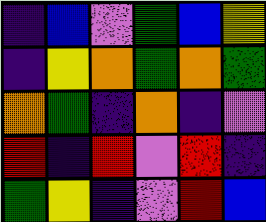[["indigo", "blue", "violet", "green", "blue", "yellow"], ["indigo", "yellow", "orange", "green", "orange", "green"], ["orange", "green", "indigo", "orange", "indigo", "violet"], ["red", "indigo", "red", "violet", "red", "indigo"], ["green", "yellow", "indigo", "violet", "red", "blue"]]